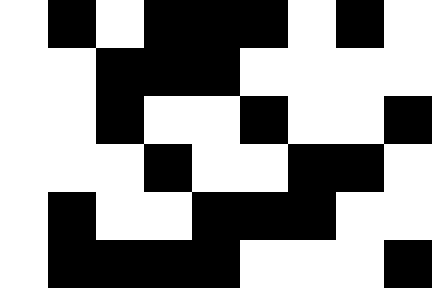[["white", "black", "white", "black", "black", "black", "white", "black", "white"], ["white", "white", "black", "black", "black", "white", "white", "white", "white"], ["white", "white", "black", "white", "white", "black", "white", "white", "black"], ["white", "white", "white", "black", "white", "white", "black", "black", "white"], ["white", "black", "white", "white", "black", "black", "black", "white", "white"], ["white", "black", "black", "black", "black", "white", "white", "white", "black"]]